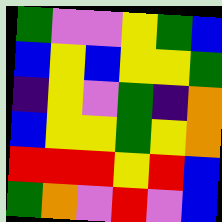[["green", "violet", "violet", "yellow", "green", "blue"], ["blue", "yellow", "blue", "yellow", "yellow", "green"], ["indigo", "yellow", "violet", "green", "indigo", "orange"], ["blue", "yellow", "yellow", "green", "yellow", "orange"], ["red", "red", "red", "yellow", "red", "blue"], ["green", "orange", "violet", "red", "violet", "blue"]]